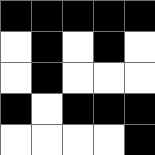[["black", "black", "black", "black", "black"], ["white", "black", "white", "black", "white"], ["white", "black", "white", "white", "white"], ["black", "white", "black", "black", "black"], ["white", "white", "white", "white", "black"]]